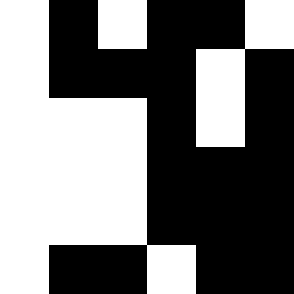[["white", "black", "white", "black", "black", "white"], ["white", "black", "black", "black", "white", "black"], ["white", "white", "white", "black", "white", "black"], ["white", "white", "white", "black", "black", "black"], ["white", "white", "white", "black", "black", "black"], ["white", "black", "black", "white", "black", "black"]]